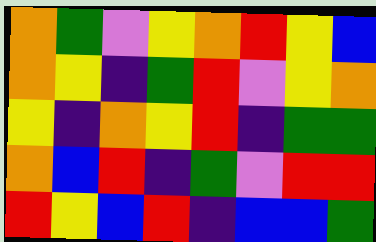[["orange", "green", "violet", "yellow", "orange", "red", "yellow", "blue"], ["orange", "yellow", "indigo", "green", "red", "violet", "yellow", "orange"], ["yellow", "indigo", "orange", "yellow", "red", "indigo", "green", "green"], ["orange", "blue", "red", "indigo", "green", "violet", "red", "red"], ["red", "yellow", "blue", "red", "indigo", "blue", "blue", "green"]]